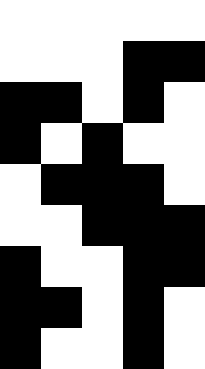[["white", "white", "white", "white", "white"], ["white", "white", "white", "black", "black"], ["black", "black", "white", "black", "white"], ["black", "white", "black", "white", "white"], ["white", "black", "black", "black", "white"], ["white", "white", "black", "black", "black"], ["black", "white", "white", "black", "black"], ["black", "black", "white", "black", "white"], ["black", "white", "white", "black", "white"]]